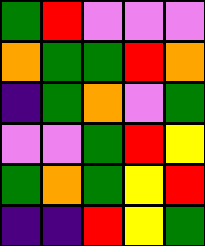[["green", "red", "violet", "violet", "violet"], ["orange", "green", "green", "red", "orange"], ["indigo", "green", "orange", "violet", "green"], ["violet", "violet", "green", "red", "yellow"], ["green", "orange", "green", "yellow", "red"], ["indigo", "indigo", "red", "yellow", "green"]]